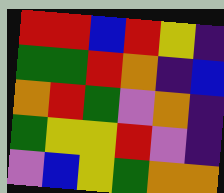[["red", "red", "blue", "red", "yellow", "indigo"], ["green", "green", "red", "orange", "indigo", "blue"], ["orange", "red", "green", "violet", "orange", "indigo"], ["green", "yellow", "yellow", "red", "violet", "indigo"], ["violet", "blue", "yellow", "green", "orange", "orange"]]